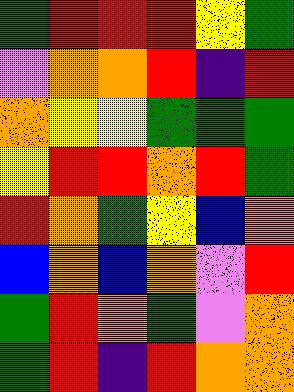[["green", "red", "red", "red", "yellow", "green"], ["violet", "orange", "orange", "red", "indigo", "red"], ["orange", "yellow", "yellow", "green", "green", "green"], ["yellow", "red", "red", "orange", "red", "green"], ["red", "orange", "green", "yellow", "blue", "orange"], ["blue", "orange", "blue", "orange", "violet", "red"], ["green", "red", "orange", "green", "violet", "orange"], ["green", "red", "indigo", "red", "orange", "orange"]]